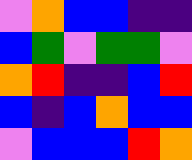[["violet", "orange", "blue", "blue", "indigo", "indigo"], ["blue", "green", "violet", "green", "green", "violet"], ["orange", "red", "indigo", "indigo", "blue", "red"], ["blue", "indigo", "blue", "orange", "blue", "blue"], ["violet", "blue", "blue", "blue", "red", "orange"]]